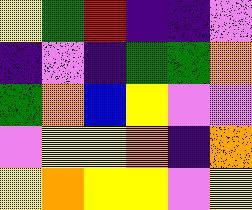[["yellow", "green", "red", "indigo", "indigo", "violet"], ["indigo", "violet", "indigo", "green", "green", "orange"], ["green", "orange", "blue", "yellow", "violet", "violet"], ["violet", "yellow", "yellow", "orange", "indigo", "orange"], ["yellow", "orange", "yellow", "yellow", "violet", "yellow"]]